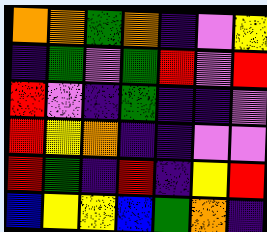[["orange", "orange", "green", "orange", "indigo", "violet", "yellow"], ["indigo", "green", "violet", "green", "red", "violet", "red"], ["red", "violet", "indigo", "green", "indigo", "indigo", "violet"], ["red", "yellow", "orange", "indigo", "indigo", "violet", "violet"], ["red", "green", "indigo", "red", "indigo", "yellow", "red"], ["blue", "yellow", "yellow", "blue", "green", "orange", "indigo"]]